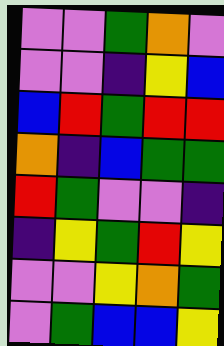[["violet", "violet", "green", "orange", "violet"], ["violet", "violet", "indigo", "yellow", "blue"], ["blue", "red", "green", "red", "red"], ["orange", "indigo", "blue", "green", "green"], ["red", "green", "violet", "violet", "indigo"], ["indigo", "yellow", "green", "red", "yellow"], ["violet", "violet", "yellow", "orange", "green"], ["violet", "green", "blue", "blue", "yellow"]]